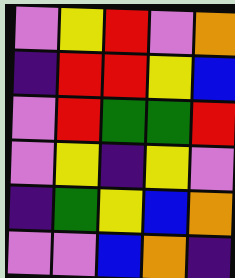[["violet", "yellow", "red", "violet", "orange"], ["indigo", "red", "red", "yellow", "blue"], ["violet", "red", "green", "green", "red"], ["violet", "yellow", "indigo", "yellow", "violet"], ["indigo", "green", "yellow", "blue", "orange"], ["violet", "violet", "blue", "orange", "indigo"]]